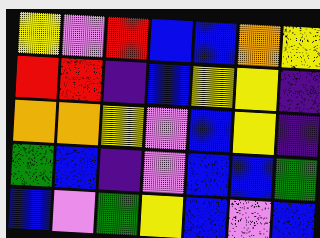[["yellow", "violet", "red", "blue", "blue", "orange", "yellow"], ["red", "red", "indigo", "blue", "yellow", "yellow", "indigo"], ["orange", "orange", "yellow", "violet", "blue", "yellow", "indigo"], ["green", "blue", "indigo", "violet", "blue", "blue", "green"], ["blue", "violet", "green", "yellow", "blue", "violet", "blue"]]